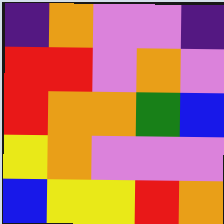[["indigo", "orange", "violet", "violet", "indigo"], ["red", "red", "violet", "orange", "violet"], ["red", "orange", "orange", "green", "blue"], ["yellow", "orange", "violet", "violet", "violet"], ["blue", "yellow", "yellow", "red", "orange"]]